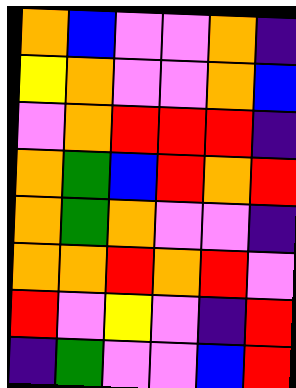[["orange", "blue", "violet", "violet", "orange", "indigo"], ["yellow", "orange", "violet", "violet", "orange", "blue"], ["violet", "orange", "red", "red", "red", "indigo"], ["orange", "green", "blue", "red", "orange", "red"], ["orange", "green", "orange", "violet", "violet", "indigo"], ["orange", "orange", "red", "orange", "red", "violet"], ["red", "violet", "yellow", "violet", "indigo", "red"], ["indigo", "green", "violet", "violet", "blue", "red"]]